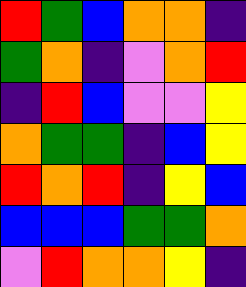[["red", "green", "blue", "orange", "orange", "indigo"], ["green", "orange", "indigo", "violet", "orange", "red"], ["indigo", "red", "blue", "violet", "violet", "yellow"], ["orange", "green", "green", "indigo", "blue", "yellow"], ["red", "orange", "red", "indigo", "yellow", "blue"], ["blue", "blue", "blue", "green", "green", "orange"], ["violet", "red", "orange", "orange", "yellow", "indigo"]]